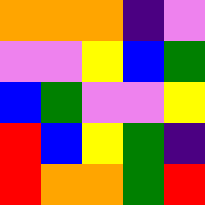[["orange", "orange", "orange", "indigo", "violet"], ["violet", "violet", "yellow", "blue", "green"], ["blue", "green", "violet", "violet", "yellow"], ["red", "blue", "yellow", "green", "indigo"], ["red", "orange", "orange", "green", "red"]]